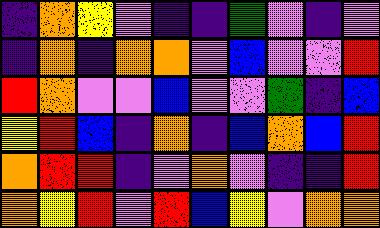[["indigo", "orange", "yellow", "violet", "indigo", "indigo", "green", "violet", "indigo", "violet"], ["indigo", "orange", "indigo", "orange", "orange", "violet", "blue", "violet", "violet", "red"], ["red", "orange", "violet", "violet", "blue", "violet", "violet", "green", "indigo", "blue"], ["yellow", "red", "blue", "indigo", "orange", "indigo", "blue", "orange", "blue", "red"], ["orange", "red", "red", "indigo", "violet", "orange", "violet", "indigo", "indigo", "red"], ["orange", "yellow", "red", "violet", "red", "blue", "yellow", "violet", "orange", "orange"]]